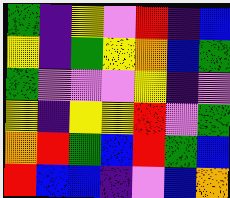[["green", "indigo", "yellow", "violet", "red", "indigo", "blue"], ["yellow", "indigo", "green", "yellow", "orange", "blue", "green"], ["green", "violet", "violet", "violet", "yellow", "indigo", "violet"], ["yellow", "indigo", "yellow", "yellow", "red", "violet", "green"], ["orange", "red", "green", "blue", "red", "green", "blue"], ["red", "blue", "blue", "indigo", "violet", "blue", "orange"]]